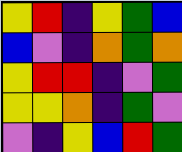[["yellow", "red", "indigo", "yellow", "green", "blue"], ["blue", "violet", "indigo", "orange", "green", "orange"], ["yellow", "red", "red", "indigo", "violet", "green"], ["yellow", "yellow", "orange", "indigo", "green", "violet"], ["violet", "indigo", "yellow", "blue", "red", "green"]]